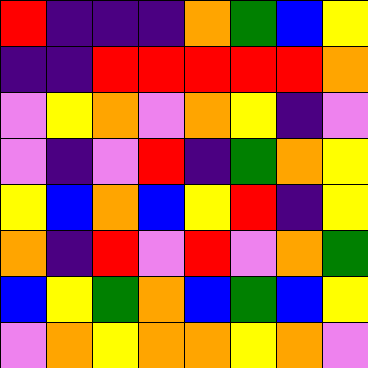[["red", "indigo", "indigo", "indigo", "orange", "green", "blue", "yellow"], ["indigo", "indigo", "red", "red", "red", "red", "red", "orange"], ["violet", "yellow", "orange", "violet", "orange", "yellow", "indigo", "violet"], ["violet", "indigo", "violet", "red", "indigo", "green", "orange", "yellow"], ["yellow", "blue", "orange", "blue", "yellow", "red", "indigo", "yellow"], ["orange", "indigo", "red", "violet", "red", "violet", "orange", "green"], ["blue", "yellow", "green", "orange", "blue", "green", "blue", "yellow"], ["violet", "orange", "yellow", "orange", "orange", "yellow", "orange", "violet"]]